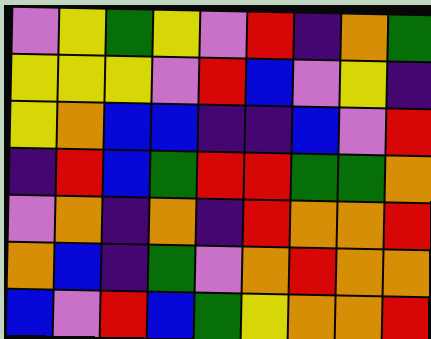[["violet", "yellow", "green", "yellow", "violet", "red", "indigo", "orange", "green"], ["yellow", "yellow", "yellow", "violet", "red", "blue", "violet", "yellow", "indigo"], ["yellow", "orange", "blue", "blue", "indigo", "indigo", "blue", "violet", "red"], ["indigo", "red", "blue", "green", "red", "red", "green", "green", "orange"], ["violet", "orange", "indigo", "orange", "indigo", "red", "orange", "orange", "red"], ["orange", "blue", "indigo", "green", "violet", "orange", "red", "orange", "orange"], ["blue", "violet", "red", "blue", "green", "yellow", "orange", "orange", "red"]]